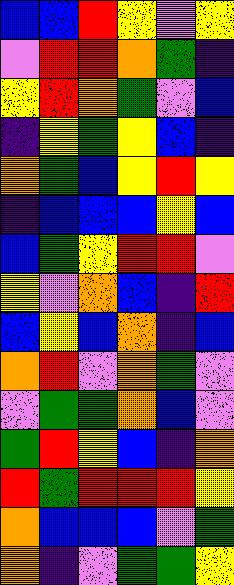[["blue", "blue", "red", "yellow", "violet", "yellow"], ["violet", "red", "red", "orange", "green", "indigo"], ["yellow", "red", "orange", "green", "violet", "blue"], ["indigo", "yellow", "green", "yellow", "blue", "indigo"], ["orange", "green", "blue", "yellow", "red", "yellow"], ["indigo", "blue", "blue", "blue", "yellow", "blue"], ["blue", "green", "yellow", "red", "red", "violet"], ["yellow", "violet", "orange", "blue", "indigo", "red"], ["blue", "yellow", "blue", "orange", "indigo", "blue"], ["orange", "red", "violet", "orange", "green", "violet"], ["violet", "green", "green", "orange", "blue", "violet"], ["green", "red", "yellow", "blue", "indigo", "orange"], ["red", "green", "red", "red", "red", "yellow"], ["orange", "blue", "blue", "blue", "violet", "green"], ["orange", "indigo", "violet", "green", "green", "yellow"]]